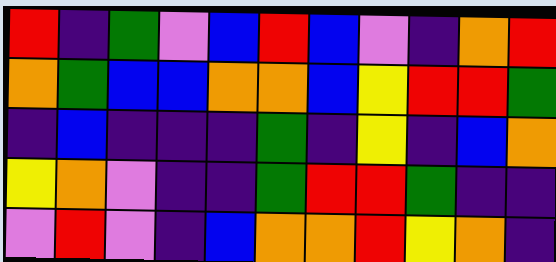[["red", "indigo", "green", "violet", "blue", "red", "blue", "violet", "indigo", "orange", "red"], ["orange", "green", "blue", "blue", "orange", "orange", "blue", "yellow", "red", "red", "green"], ["indigo", "blue", "indigo", "indigo", "indigo", "green", "indigo", "yellow", "indigo", "blue", "orange"], ["yellow", "orange", "violet", "indigo", "indigo", "green", "red", "red", "green", "indigo", "indigo"], ["violet", "red", "violet", "indigo", "blue", "orange", "orange", "red", "yellow", "orange", "indigo"]]